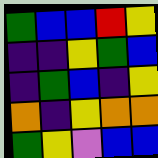[["green", "blue", "blue", "red", "yellow"], ["indigo", "indigo", "yellow", "green", "blue"], ["indigo", "green", "blue", "indigo", "yellow"], ["orange", "indigo", "yellow", "orange", "orange"], ["green", "yellow", "violet", "blue", "blue"]]